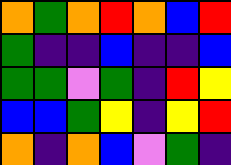[["orange", "green", "orange", "red", "orange", "blue", "red"], ["green", "indigo", "indigo", "blue", "indigo", "indigo", "blue"], ["green", "green", "violet", "green", "indigo", "red", "yellow"], ["blue", "blue", "green", "yellow", "indigo", "yellow", "red"], ["orange", "indigo", "orange", "blue", "violet", "green", "indigo"]]